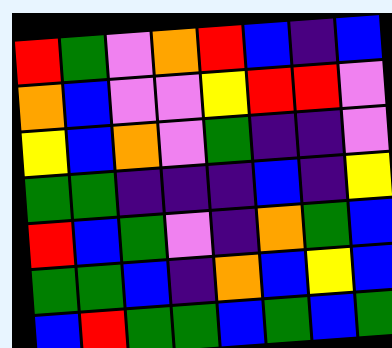[["red", "green", "violet", "orange", "red", "blue", "indigo", "blue"], ["orange", "blue", "violet", "violet", "yellow", "red", "red", "violet"], ["yellow", "blue", "orange", "violet", "green", "indigo", "indigo", "violet"], ["green", "green", "indigo", "indigo", "indigo", "blue", "indigo", "yellow"], ["red", "blue", "green", "violet", "indigo", "orange", "green", "blue"], ["green", "green", "blue", "indigo", "orange", "blue", "yellow", "blue"], ["blue", "red", "green", "green", "blue", "green", "blue", "green"]]